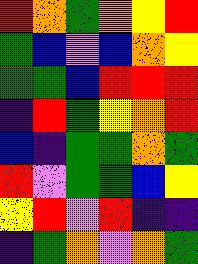[["red", "orange", "green", "orange", "yellow", "red"], ["green", "blue", "violet", "blue", "orange", "yellow"], ["green", "green", "blue", "red", "red", "red"], ["indigo", "red", "green", "yellow", "orange", "red"], ["blue", "indigo", "green", "green", "orange", "green"], ["red", "violet", "green", "green", "blue", "yellow"], ["yellow", "red", "violet", "red", "indigo", "indigo"], ["indigo", "green", "orange", "violet", "orange", "green"]]